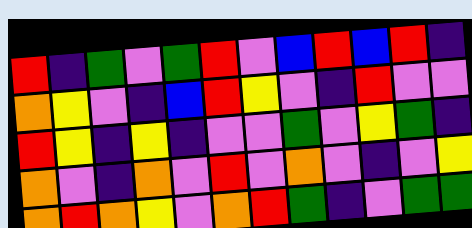[["red", "indigo", "green", "violet", "green", "red", "violet", "blue", "red", "blue", "red", "indigo"], ["orange", "yellow", "violet", "indigo", "blue", "red", "yellow", "violet", "indigo", "red", "violet", "violet"], ["red", "yellow", "indigo", "yellow", "indigo", "violet", "violet", "green", "violet", "yellow", "green", "indigo"], ["orange", "violet", "indigo", "orange", "violet", "red", "violet", "orange", "violet", "indigo", "violet", "yellow"], ["orange", "red", "orange", "yellow", "violet", "orange", "red", "green", "indigo", "violet", "green", "green"]]